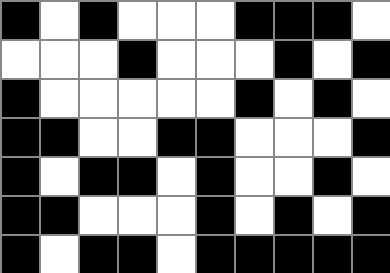[["black", "white", "black", "white", "white", "white", "black", "black", "black", "white"], ["white", "white", "white", "black", "white", "white", "white", "black", "white", "black"], ["black", "white", "white", "white", "white", "white", "black", "white", "black", "white"], ["black", "black", "white", "white", "black", "black", "white", "white", "white", "black"], ["black", "white", "black", "black", "white", "black", "white", "white", "black", "white"], ["black", "black", "white", "white", "white", "black", "white", "black", "white", "black"], ["black", "white", "black", "black", "white", "black", "black", "black", "black", "black"]]